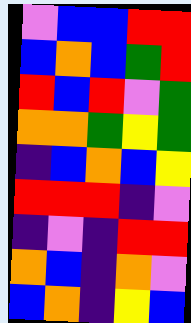[["violet", "blue", "blue", "red", "red"], ["blue", "orange", "blue", "green", "red"], ["red", "blue", "red", "violet", "green"], ["orange", "orange", "green", "yellow", "green"], ["indigo", "blue", "orange", "blue", "yellow"], ["red", "red", "red", "indigo", "violet"], ["indigo", "violet", "indigo", "red", "red"], ["orange", "blue", "indigo", "orange", "violet"], ["blue", "orange", "indigo", "yellow", "blue"]]